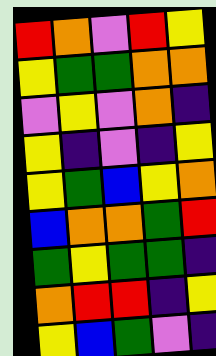[["red", "orange", "violet", "red", "yellow"], ["yellow", "green", "green", "orange", "orange"], ["violet", "yellow", "violet", "orange", "indigo"], ["yellow", "indigo", "violet", "indigo", "yellow"], ["yellow", "green", "blue", "yellow", "orange"], ["blue", "orange", "orange", "green", "red"], ["green", "yellow", "green", "green", "indigo"], ["orange", "red", "red", "indigo", "yellow"], ["yellow", "blue", "green", "violet", "indigo"]]